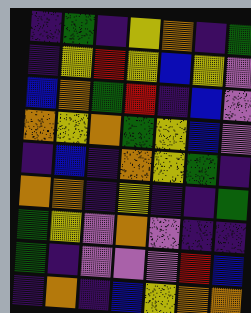[["indigo", "green", "indigo", "yellow", "orange", "indigo", "green"], ["indigo", "yellow", "red", "yellow", "blue", "yellow", "violet"], ["blue", "orange", "green", "red", "indigo", "blue", "violet"], ["orange", "yellow", "orange", "green", "yellow", "blue", "violet"], ["indigo", "blue", "indigo", "orange", "yellow", "green", "indigo"], ["orange", "orange", "indigo", "yellow", "indigo", "indigo", "green"], ["green", "yellow", "violet", "orange", "violet", "indigo", "indigo"], ["green", "indigo", "violet", "violet", "violet", "red", "blue"], ["indigo", "orange", "indigo", "blue", "yellow", "orange", "orange"]]